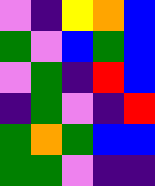[["violet", "indigo", "yellow", "orange", "blue"], ["green", "violet", "blue", "green", "blue"], ["violet", "green", "indigo", "red", "blue"], ["indigo", "green", "violet", "indigo", "red"], ["green", "orange", "green", "blue", "blue"], ["green", "green", "violet", "indigo", "indigo"]]